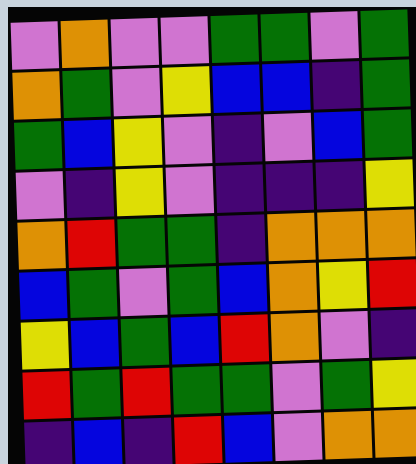[["violet", "orange", "violet", "violet", "green", "green", "violet", "green"], ["orange", "green", "violet", "yellow", "blue", "blue", "indigo", "green"], ["green", "blue", "yellow", "violet", "indigo", "violet", "blue", "green"], ["violet", "indigo", "yellow", "violet", "indigo", "indigo", "indigo", "yellow"], ["orange", "red", "green", "green", "indigo", "orange", "orange", "orange"], ["blue", "green", "violet", "green", "blue", "orange", "yellow", "red"], ["yellow", "blue", "green", "blue", "red", "orange", "violet", "indigo"], ["red", "green", "red", "green", "green", "violet", "green", "yellow"], ["indigo", "blue", "indigo", "red", "blue", "violet", "orange", "orange"]]